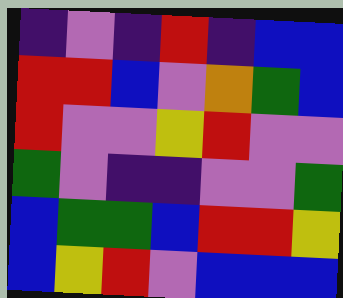[["indigo", "violet", "indigo", "red", "indigo", "blue", "blue"], ["red", "red", "blue", "violet", "orange", "green", "blue"], ["red", "violet", "violet", "yellow", "red", "violet", "violet"], ["green", "violet", "indigo", "indigo", "violet", "violet", "green"], ["blue", "green", "green", "blue", "red", "red", "yellow"], ["blue", "yellow", "red", "violet", "blue", "blue", "blue"]]